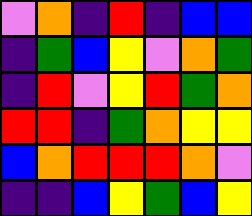[["violet", "orange", "indigo", "red", "indigo", "blue", "blue"], ["indigo", "green", "blue", "yellow", "violet", "orange", "green"], ["indigo", "red", "violet", "yellow", "red", "green", "orange"], ["red", "red", "indigo", "green", "orange", "yellow", "yellow"], ["blue", "orange", "red", "red", "red", "orange", "violet"], ["indigo", "indigo", "blue", "yellow", "green", "blue", "yellow"]]